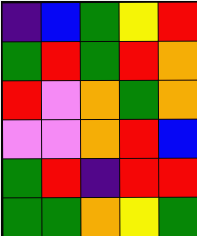[["indigo", "blue", "green", "yellow", "red"], ["green", "red", "green", "red", "orange"], ["red", "violet", "orange", "green", "orange"], ["violet", "violet", "orange", "red", "blue"], ["green", "red", "indigo", "red", "red"], ["green", "green", "orange", "yellow", "green"]]